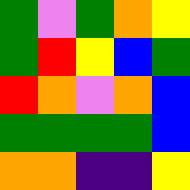[["green", "violet", "green", "orange", "yellow"], ["green", "red", "yellow", "blue", "green"], ["red", "orange", "violet", "orange", "blue"], ["green", "green", "green", "green", "blue"], ["orange", "orange", "indigo", "indigo", "yellow"]]